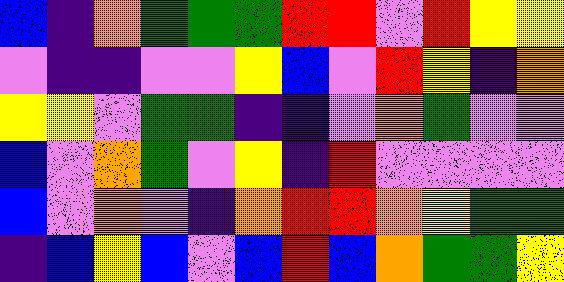[["blue", "indigo", "orange", "green", "green", "green", "red", "red", "violet", "red", "yellow", "yellow"], ["violet", "indigo", "indigo", "violet", "violet", "yellow", "blue", "violet", "red", "yellow", "indigo", "orange"], ["yellow", "yellow", "violet", "green", "green", "indigo", "indigo", "violet", "orange", "green", "violet", "violet"], ["blue", "violet", "orange", "green", "violet", "yellow", "indigo", "red", "violet", "violet", "violet", "violet"], ["blue", "violet", "orange", "violet", "indigo", "orange", "red", "red", "orange", "yellow", "green", "green"], ["indigo", "blue", "yellow", "blue", "violet", "blue", "red", "blue", "orange", "green", "green", "yellow"]]